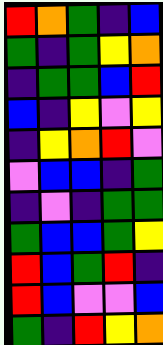[["red", "orange", "green", "indigo", "blue"], ["green", "indigo", "green", "yellow", "orange"], ["indigo", "green", "green", "blue", "red"], ["blue", "indigo", "yellow", "violet", "yellow"], ["indigo", "yellow", "orange", "red", "violet"], ["violet", "blue", "blue", "indigo", "green"], ["indigo", "violet", "indigo", "green", "green"], ["green", "blue", "blue", "green", "yellow"], ["red", "blue", "green", "red", "indigo"], ["red", "blue", "violet", "violet", "blue"], ["green", "indigo", "red", "yellow", "orange"]]